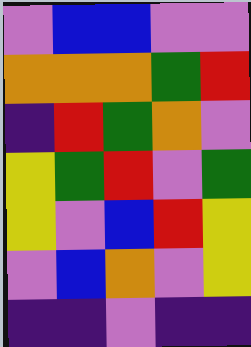[["violet", "blue", "blue", "violet", "violet"], ["orange", "orange", "orange", "green", "red"], ["indigo", "red", "green", "orange", "violet"], ["yellow", "green", "red", "violet", "green"], ["yellow", "violet", "blue", "red", "yellow"], ["violet", "blue", "orange", "violet", "yellow"], ["indigo", "indigo", "violet", "indigo", "indigo"]]